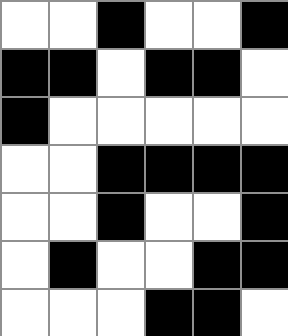[["white", "white", "black", "white", "white", "black"], ["black", "black", "white", "black", "black", "white"], ["black", "white", "white", "white", "white", "white"], ["white", "white", "black", "black", "black", "black"], ["white", "white", "black", "white", "white", "black"], ["white", "black", "white", "white", "black", "black"], ["white", "white", "white", "black", "black", "white"]]